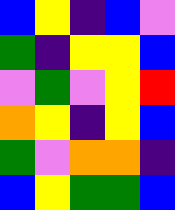[["blue", "yellow", "indigo", "blue", "violet"], ["green", "indigo", "yellow", "yellow", "blue"], ["violet", "green", "violet", "yellow", "red"], ["orange", "yellow", "indigo", "yellow", "blue"], ["green", "violet", "orange", "orange", "indigo"], ["blue", "yellow", "green", "green", "blue"]]